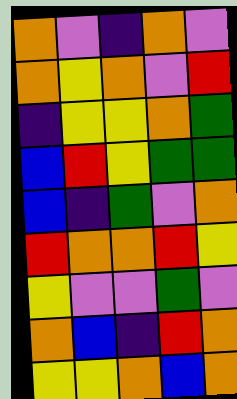[["orange", "violet", "indigo", "orange", "violet"], ["orange", "yellow", "orange", "violet", "red"], ["indigo", "yellow", "yellow", "orange", "green"], ["blue", "red", "yellow", "green", "green"], ["blue", "indigo", "green", "violet", "orange"], ["red", "orange", "orange", "red", "yellow"], ["yellow", "violet", "violet", "green", "violet"], ["orange", "blue", "indigo", "red", "orange"], ["yellow", "yellow", "orange", "blue", "orange"]]